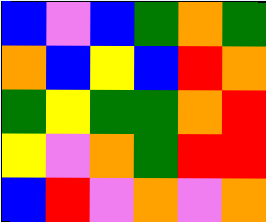[["blue", "violet", "blue", "green", "orange", "green"], ["orange", "blue", "yellow", "blue", "red", "orange"], ["green", "yellow", "green", "green", "orange", "red"], ["yellow", "violet", "orange", "green", "red", "red"], ["blue", "red", "violet", "orange", "violet", "orange"]]